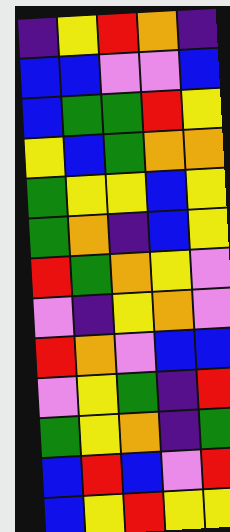[["indigo", "yellow", "red", "orange", "indigo"], ["blue", "blue", "violet", "violet", "blue"], ["blue", "green", "green", "red", "yellow"], ["yellow", "blue", "green", "orange", "orange"], ["green", "yellow", "yellow", "blue", "yellow"], ["green", "orange", "indigo", "blue", "yellow"], ["red", "green", "orange", "yellow", "violet"], ["violet", "indigo", "yellow", "orange", "violet"], ["red", "orange", "violet", "blue", "blue"], ["violet", "yellow", "green", "indigo", "red"], ["green", "yellow", "orange", "indigo", "green"], ["blue", "red", "blue", "violet", "red"], ["blue", "yellow", "red", "yellow", "yellow"]]